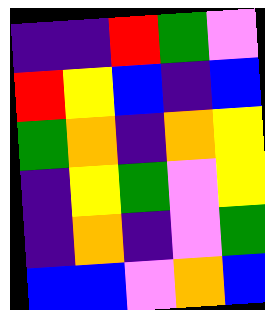[["indigo", "indigo", "red", "green", "violet"], ["red", "yellow", "blue", "indigo", "blue"], ["green", "orange", "indigo", "orange", "yellow"], ["indigo", "yellow", "green", "violet", "yellow"], ["indigo", "orange", "indigo", "violet", "green"], ["blue", "blue", "violet", "orange", "blue"]]